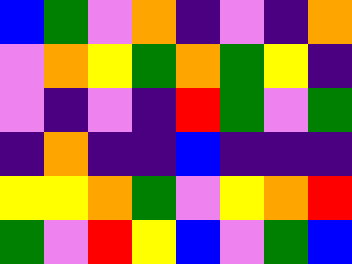[["blue", "green", "violet", "orange", "indigo", "violet", "indigo", "orange"], ["violet", "orange", "yellow", "green", "orange", "green", "yellow", "indigo"], ["violet", "indigo", "violet", "indigo", "red", "green", "violet", "green"], ["indigo", "orange", "indigo", "indigo", "blue", "indigo", "indigo", "indigo"], ["yellow", "yellow", "orange", "green", "violet", "yellow", "orange", "red"], ["green", "violet", "red", "yellow", "blue", "violet", "green", "blue"]]